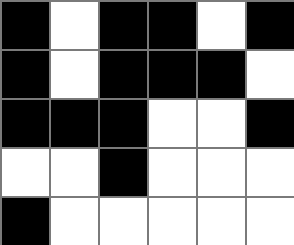[["black", "white", "black", "black", "white", "black"], ["black", "white", "black", "black", "black", "white"], ["black", "black", "black", "white", "white", "black"], ["white", "white", "black", "white", "white", "white"], ["black", "white", "white", "white", "white", "white"]]